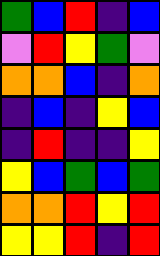[["green", "blue", "red", "indigo", "blue"], ["violet", "red", "yellow", "green", "violet"], ["orange", "orange", "blue", "indigo", "orange"], ["indigo", "blue", "indigo", "yellow", "blue"], ["indigo", "red", "indigo", "indigo", "yellow"], ["yellow", "blue", "green", "blue", "green"], ["orange", "orange", "red", "yellow", "red"], ["yellow", "yellow", "red", "indigo", "red"]]